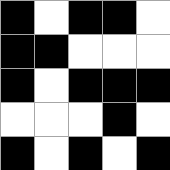[["black", "white", "black", "black", "white"], ["black", "black", "white", "white", "white"], ["black", "white", "black", "black", "black"], ["white", "white", "white", "black", "white"], ["black", "white", "black", "white", "black"]]